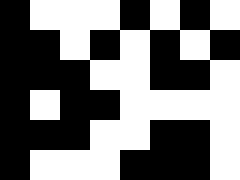[["black", "white", "white", "white", "black", "white", "black", "white"], ["black", "black", "white", "black", "white", "black", "white", "black"], ["black", "black", "black", "white", "white", "black", "black", "white"], ["black", "white", "black", "black", "white", "white", "white", "white"], ["black", "black", "black", "white", "white", "black", "black", "white"], ["black", "white", "white", "white", "black", "black", "black", "white"]]